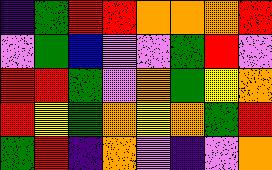[["indigo", "green", "red", "red", "orange", "orange", "orange", "red"], ["violet", "green", "blue", "violet", "violet", "green", "red", "violet"], ["red", "red", "green", "violet", "orange", "green", "yellow", "orange"], ["red", "yellow", "green", "orange", "yellow", "orange", "green", "red"], ["green", "red", "indigo", "orange", "violet", "indigo", "violet", "orange"]]